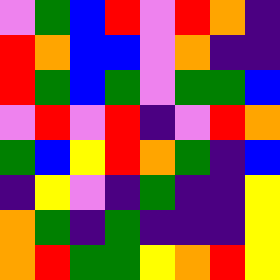[["violet", "green", "blue", "red", "violet", "red", "orange", "indigo"], ["red", "orange", "blue", "blue", "violet", "orange", "indigo", "indigo"], ["red", "green", "blue", "green", "violet", "green", "green", "blue"], ["violet", "red", "violet", "red", "indigo", "violet", "red", "orange"], ["green", "blue", "yellow", "red", "orange", "green", "indigo", "blue"], ["indigo", "yellow", "violet", "indigo", "green", "indigo", "indigo", "yellow"], ["orange", "green", "indigo", "green", "indigo", "indigo", "indigo", "yellow"], ["orange", "red", "green", "green", "yellow", "orange", "red", "yellow"]]